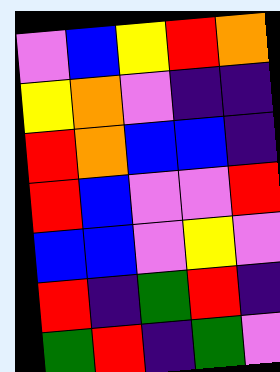[["violet", "blue", "yellow", "red", "orange"], ["yellow", "orange", "violet", "indigo", "indigo"], ["red", "orange", "blue", "blue", "indigo"], ["red", "blue", "violet", "violet", "red"], ["blue", "blue", "violet", "yellow", "violet"], ["red", "indigo", "green", "red", "indigo"], ["green", "red", "indigo", "green", "violet"]]